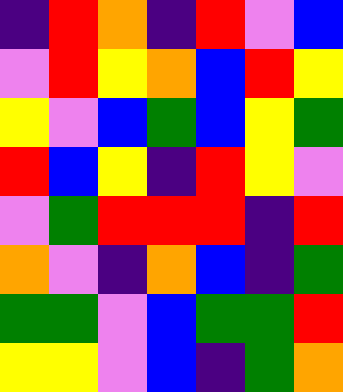[["indigo", "red", "orange", "indigo", "red", "violet", "blue"], ["violet", "red", "yellow", "orange", "blue", "red", "yellow"], ["yellow", "violet", "blue", "green", "blue", "yellow", "green"], ["red", "blue", "yellow", "indigo", "red", "yellow", "violet"], ["violet", "green", "red", "red", "red", "indigo", "red"], ["orange", "violet", "indigo", "orange", "blue", "indigo", "green"], ["green", "green", "violet", "blue", "green", "green", "red"], ["yellow", "yellow", "violet", "blue", "indigo", "green", "orange"]]